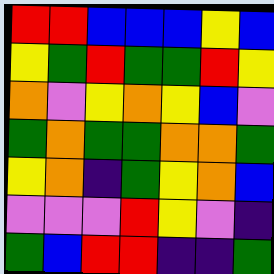[["red", "red", "blue", "blue", "blue", "yellow", "blue"], ["yellow", "green", "red", "green", "green", "red", "yellow"], ["orange", "violet", "yellow", "orange", "yellow", "blue", "violet"], ["green", "orange", "green", "green", "orange", "orange", "green"], ["yellow", "orange", "indigo", "green", "yellow", "orange", "blue"], ["violet", "violet", "violet", "red", "yellow", "violet", "indigo"], ["green", "blue", "red", "red", "indigo", "indigo", "green"]]